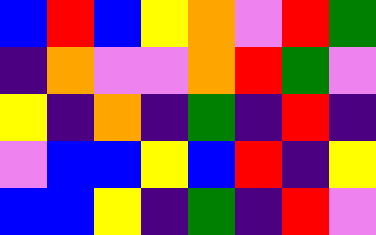[["blue", "red", "blue", "yellow", "orange", "violet", "red", "green"], ["indigo", "orange", "violet", "violet", "orange", "red", "green", "violet"], ["yellow", "indigo", "orange", "indigo", "green", "indigo", "red", "indigo"], ["violet", "blue", "blue", "yellow", "blue", "red", "indigo", "yellow"], ["blue", "blue", "yellow", "indigo", "green", "indigo", "red", "violet"]]